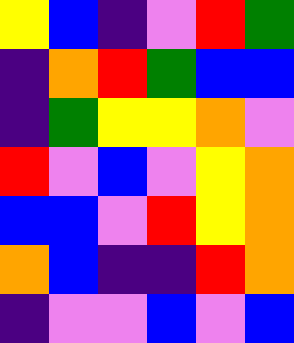[["yellow", "blue", "indigo", "violet", "red", "green"], ["indigo", "orange", "red", "green", "blue", "blue"], ["indigo", "green", "yellow", "yellow", "orange", "violet"], ["red", "violet", "blue", "violet", "yellow", "orange"], ["blue", "blue", "violet", "red", "yellow", "orange"], ["orange", "blue", "indigo", "indigo", "red", "orange"], ["indigo", "violet", "violet", "blue", "violet", "blue"]]